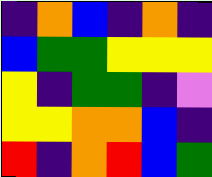[["indigo", "orange", "blue", "indigo", "orange", "indigo"], ["blue", "green", "green", "yellow", "yellow", "yellow"], ["yellow", "indigo", "green", "green", "indigo", "violet"], ["yellow", "yellow", "orange", "orange", "blue", "indigo"], ["red", "indigo", "orange", "red", "blue", "green"]]